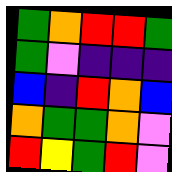[["green", "orange", "red", "red", "green"], ["green", "violet", "indigo", "indigo", "indigo"], ["blue", "indigo", "red", "orange", "blue"], ["orange", "green", "green", "orange", "violet"], ["red", "yellow", "green", "red", "violet"]]